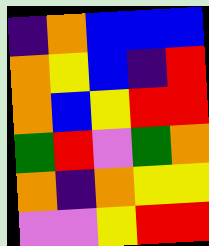[["indigo", "orange", "blue", "blue", "blue"], ["orange", "yellow", "blue", "indigo", "red"], ["orange", "blue", "yellow", "red", "red"], ["green", "red", "violet", "green", "orange"], ["orange", "indigo", "orange", "yellow", "yellow"], ["violet", "violet", "yellow", "red", "red"]]